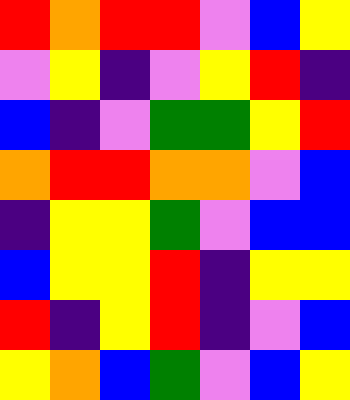[["red", "orange", "red", "red", "violet", "blue", "yellow"], ["violet", "yellow", "indigo", "violet", "yellow", "red", "indigo"], ["blue", "indigo", "violet", "green", "green", "yellow", "red"], ["orange", "red", "red", "orange", "orange", "violet", "blue"], ["indigo", "yellow", "yellow", "green", "violet", "blue", "blue"], ["blue", "yellow", "yellow", "red", "indigo", "yellow", "yellow"], ["red", "indigo", "yellow", "red", "indigo", "violet", "blue"], ["yellow", "orange", "blue", "green", "violet", "blue", "yellow"]]